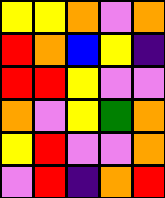[["yellow", "yellow", "orange", "violet", "orange"], ["red", "orange", "blue", "yellow", "indigo"], ["red", "red", "yellow", "violet", "violet"], ["orange", "violet", "yellow", "green", "orange"], ["yellow", "red", "violet", "violet", "orange"], ["violet", "red", "indigo", "orange", "red"]]